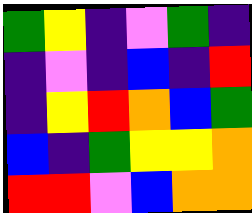[["green", "yellow", "indigo", "violet", "green", "indigo"], ["indigo", "violet", "indigo", "blue", "indigo", "red"], ["indigo", "yellow", "red", "orange", "blue", "green"], ["blue", "indigo", "green", "yellow", "yellow", "orange"], ["red", "red", "violet", "blue", "orange", "orange"]]